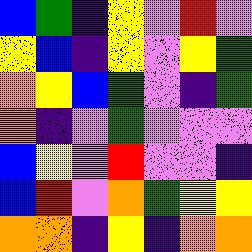[["blue", "green", "indigo", "yellow", "violet", "red", "violet"], ["yellow", "blue", "indigo", "yellow", "violet", "yellow", "green"], ["orange", "yellow", "blue", "green", "violet", "indigo", "green"], ["orange", "indigo", "violet", "green", "violet", "violet", "violet"], ["blue", "yellow", "violet", "red", "violet", "violet", "indigo"], ["blue", "red", "violet", "orange", "green", "yellow", "yellow"], ["orange", "orange", "indigo", "yellow", "indigo", "orange", "orange"]]